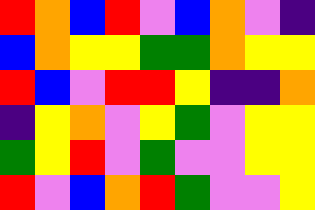[["red", "orange", "blue", "red", "violet", "blue", "orange", "violet", "indigo"], ["blue", "orange", "yellow", "yellow", "green", "green", "orange", "yellow", "yellow"], ["red", "blue", "violet", "red", "red", "yellow", "indigo", "indigo", "orange"], ["indigo", "yellow", "orange", "violet", "yellow", "green", "violet", "yellow", "yellow"], ["green", "yellow", "red", "violet", "green", "violet", "violet", "yellow", "yellow"], ["red", "violet", "blue", "orange", "red", "green", "violet", "violet", "yellow"]]